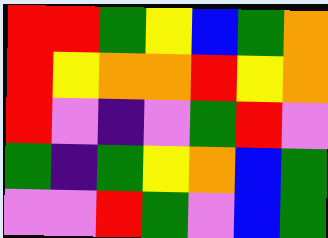[["red", "red", "green", "yellow", "blue", "green", "orange"], ["red", "yellow", "orange", "orange", "red", "yellow", "orange"], ["red", "violet", "indigo", "violet", "green", "red", "violet"], ["green", "indigo", "green", "yellow", "orange", "blue", "green"], ["violet", "violet", "red", "green", "violet", "blue", "green"]]